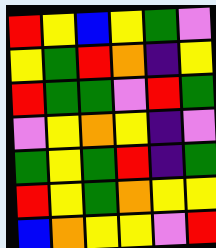[["red", "yellow", "blue", "yellow", "green", "violet"], ["yellow", "green", "red", "orange", "indigo", "yellow"], ["red", "green", "green", "violet", "red", "green"], ["violet", "yellow", "orange", "yellow", "indigo", "violet"], ["green", "yellow", "green", "red", "indigo", "green"], ["red", "yellow", "green", "orange", "yellow", "yellow"], ["blue", "orange", "yellow", "yellow", "violet", "red"]]